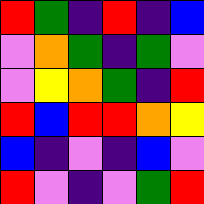[["red", "green", "indigo", "red", "indigo", "blue"], ["violet", "orange", "green", "indigo", "green", "violet"], ["violet", "yellow", "orange", "green", "indigo", "red"], ["red", "blue", "red", "red", "orange", "yellow"], ["blue", "indigo", "violet", "indigo", "blue", "violet"], ["red", "violet", "indigo", "violet", "green", "red"]]